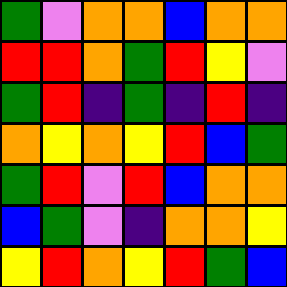[["green", "violet", "orange", "orange", "blue", "orange", "orange"], ["red", "red", "orange", "green", "red", "yellow", "violet"], ["green", "red", "indigo", "green", "indigo", "red", "indigo"], ["orange", "yellow", "orange", "yellow", "red", "blue", "green"], ["green", "red", "violet", "red", "blue", "orange", "orange"], ["blue", "green", "violet", "indigo", "orange", "orange", "yellow"], ["yellow", "red", "orange", "yellow", "red", "green", "blue"]]